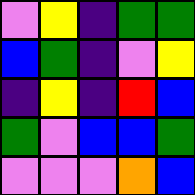[["violet", "yellow", "indigo", "green", "green"], ["blue", "green", "indigo", "violet", "yellow"], ["indigo", "yellow", "indigo", "red", "blue"], ["green", "violet", "blue", "blue", "green"], ["violet", "violet", "violet", "orange", "blue"]]